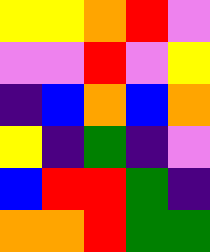[["yellow", "yellow", "orange", "red", "violet"], ["violet", "violet", "red", "violet", "yellow"], ["indigo", "blue", "orange", "blue", "orange"], ["yellow", "indigo", "green", "indigo", "violet"], ["blue", "red", "red", "green", "indigo"], ["orange", "orange", "red", "green", "green"]]